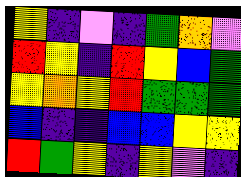[["yellow", "indigo", "violet", "indigo", "green", "orange", "violet"], ["red", "yellow", "indigo", "red", "yellow", "blue", "green"], ["yellow", "orange", "yellow", "red", "green", "green", "green"], ["blue", "indigo", "indigo", "blue", "blue", "yellow", "yellow"], ["red", "green", "yellow", "indigo", "yellow", "violet", "indigo"]]